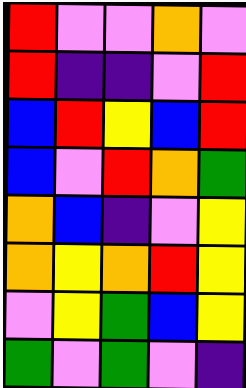[["red", "violet", "violet", "orange", "violet"], ["red", "indigo", "indigo", "violet", "red"], ["blue", "red", "yellow", "blue", "red"], ["blue", "violet", "red", "orange", "green"], ["orange", "blue", "indigo", "violet", "yellow"], ["orange", "yellow", "orange", "red", "yellow"], ["violet", "yellow", "green", "blue", "yellow"], ["green", "violet", "green", "violet", "indigo"]]